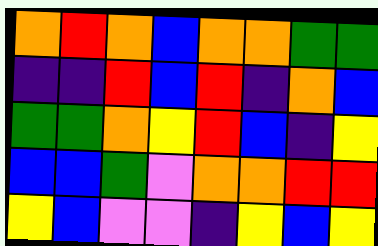[["orange", "red", "orange", "blue", "orange", "orange", "green", "green"], ["indigo", "indigo", "red", "blue", "red", "indigo", "orange", "blue"], ["green", "green", "orange", "yellow", "red", "blue", "indigo", "yellow"], ["blue", "blue", "green", "violet", "orange", "orange", "red", "red"], ["yellow", "blue", "violet", "violet", "indigo", "yellow", "blue", "yellow"]]